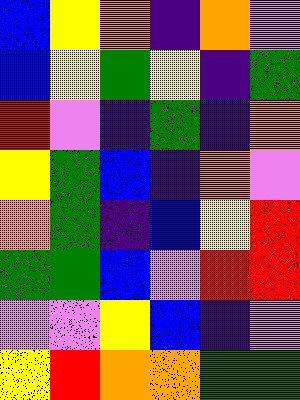[["blue", "yellow", "orange", "indigo", "orange", "violet"], ["blue", "yellow", "green", "yellow", "indigo", "green"], ["red", "violet", "indigo", "green", "indigo", "orange"], ["yellow", "green", "blue", "indigo", "orange", "violet"], ["orange", "green", "indigo", "blue", "yellow", "red"], ["green", "green", "blue", "violet", "red", "red"], ["violet", "violet", "yellow", "blue", "indigo", "violet"], ["yellow", "red", "orange", "orange", "green", "green"]]